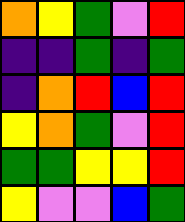[["orange", "yellow", "green", "violet", "red"], ["indigo", "indigo", "green", "indigo", "green"], ["indigo", "orange", "red", "blue", "red"], ["yellow", "orange", "green", "violet", "red"], ["green", "green", "yellow", "yellow", "red"], ["yellow", "violet", "violet", "blue", "green"]]